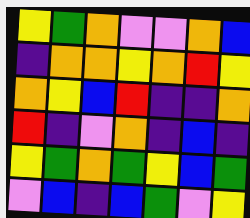[["yellow", "green", "orange", "violet", "violet", "orange", "blue"], ["indigo", "orange", "orange", "yellow", "orange", "red", "yellow"], ["orange", "yellow", "blue", "red", "indigo", "indigo", "orange"], ["red", "indigo", "violet", "orange", "indigo", "blue", "indigo"], ["yellow", "green", "orange", "green", "yellow", "blue", "green"], ["violet", "blue", "indigo", "blue", "green", "violet", "yellow"]]